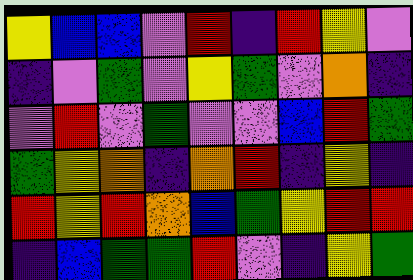[["yellow", "blue", "blue", "violet", "red", "indigo", "red", "yellow", "violet"], ["indigo", "violet", "green", "violet", "yellow", "green", "violet", "orange", "indigo"], ["violet", "red", "violet", "green", "violet", "violet", "blue", "red", "green"], ["green", "yellow", "orange", "indigo", "orange", "red", "indigo", "yellow", "indigo"], ["red", "yellow", "red", "orange", "blue", "green", "yellow", "red", "red"], ["indigo", "blue", "green", "green", "red", "violet", "indigo", "yellow", "green"]]